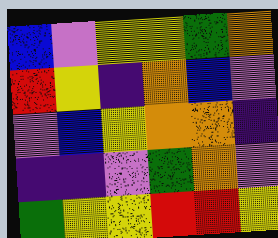[["blue", "violet", "yellow", "yellow", "green", "orange"], ["red", "yellow", "indigo", "orange", "blue", "violet"], ["violet", "blue", "yellow", "orange", "orange", "indigo"], ["indigo", "indigo", "violet", "green", "orange", "violet"], ["green", "yellow", "yellow", "red", "red", "yellow"]]